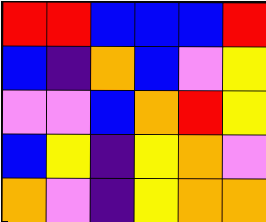[["red", "red", "blue", "blue", "blue", "red"], ["blue", "indigo", "orange", "blue", "violet", "yellow"], ["violet", "violet", "blue", "orange", "red", "yellow"], ["blue", "yellow", "indigo", "yellow", "orange", "violet"], ["orange", "violet", "indigo", "yellow", "orange", "orange"]]